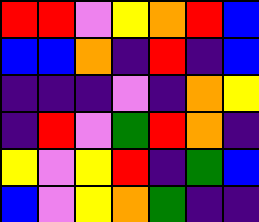[["red", "red", "violet", "yellow", "orange", "red", "blue"], ["blue", "blue", "orange", "indigo", "red", "indigo", "blue"], ["indigo", "indigo", "indigo", "violet", "indigo", "orange", "yellow"], ["indigo", "red", "violet", "green", "red", "orange", "indigo"], ["yellow", "violet", "yellow", "red", "indigo", "green", "blue"], ["blue", "violet", "yellow", "orange", "green", "indigo", "indigo"]]